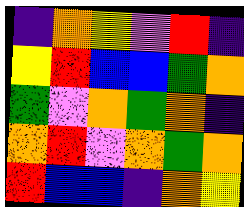[["indigo", "orange", "yellow", "violet", "red", "indigo"], ["yellow", "red", "blue", "blue", "green", "orange"], ["green", "violet", "orange", "green", "orange", "indigo"], ["orange", "red", "violet", "orange", "green", "orange"], ["red", "blue", "blue", "indigo", "orange", "yellow"]]